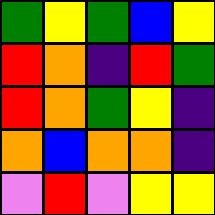[["green", "yellow", "green", "blue", "yellow"], ["red", "orange", "indigo", "red", "green"], ["red", "orange", "green", "yellow", "indigo"], ["orange", "blue", "orange", "orange", "indigo"], ["violet", "red", "violet", "yellow", "yellow"]]